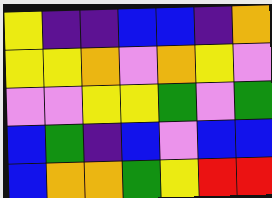[["yellow", "indigo", "indigo", "blue", "blue", "indigo", "orange"], ["yellow", "yellow", "orange", "violet", "orange", "yellow", "violet"], ["violet", "violet", "yellow", "yellow", "green", "violet", "green"], ["blue", "green", "indigo", "blue", "violet", "blue", "blue"], ["blue", "orange", "orange", "green", "yellow", "red", "red"]]